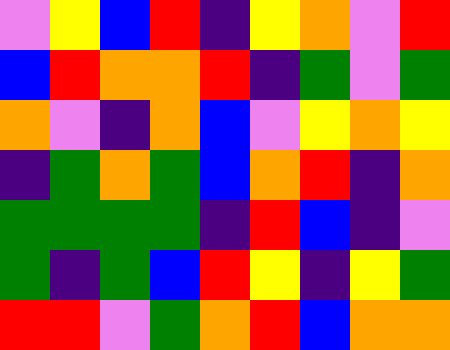[["violet", "yellow", "blue", "red", "indigo", "yellow", "orange", "violet", "red"], ["blue", "red", "orange", "orange", "red", "indigo", "green", "violet", "green"], ["orange", "violet", "indigo", "orange", "blue", "violet", "yellow", "orange", "yellow"], ["indigo", "green", "orange", "green", "blue", "orange", "red", "indigo", "orange"], ["green", "green", "green", "green", "indigo", "red", "blue", "indigo", "violet"], ["green", "indigo", "green", "blue", "red", "yellow", "indigo", "yellow", "green"], ["red", "red", "violet", "green", "orange", "red", "blue", "orange", "orange"]]